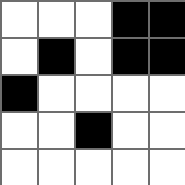[["white", "white", "white", "black", "black"], ["white", "black", "white", "black", "black"], ["black", "white", "white", "white", "white"], ["white", "white", "black", "white", "white"], ["white", "white", "white", "white", "white"]]